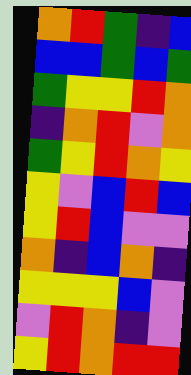[["orange", "red", "green", "indigo", "blue"], ["blue", "blue", "green", "blue", "green"], ["green", "yellow", "yellow", "red", "orange"], ["indigo", "orange", "red", "violet", "orange"], ["green", "yellow", "red", "orange", "yellow"], ["yellow", "violet", "blue", "red", "blue"], ["yellow", "red", "blue", "violet", "violet"], ["orange", "indigo", "blue", "orange", "indigo"], ["yellow", "yellow", "yellow", "blue", "violet"], ["violet", "red", "orange", "indigo", "violet"], ["yellow", "red", "orange", "red", "red"]]